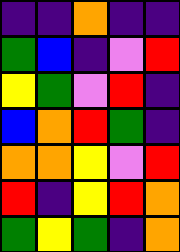[["indigo", "indigo", "orange", "indigo", "indigo"], ["green", "blue", "indigo", "violet", "red"], ["yellow", "green", "violet", "red", "indigo"], ["blue", "orange", "red", "green", "indigo"], ["orange", "orange", "yellow", "violet", "red"], ["red", "indigo", "yellow", "red", "orange"], ["green", "yellow", "green", "indigo", "orange"]]